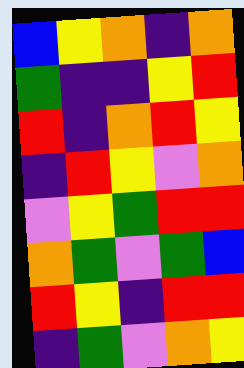[["blue", "yellow", "orange", "indigo", "orange"], ["green", "indigo", "indigo", "yellow", "red"], ["red", "indigo", "orange", "red", "yellow"], ["indigo", "red", "yellow", "violet", "orange"], ["violet", "yellow", "green", "red", "red"], ["orange", "green", "violet", "green", "blue"], ["red", "yellow", "indigo", "red", "red"], ["indigo", "green", "violet", "orange", "yellow"]]